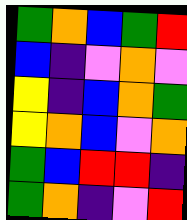[["green", "orange", "blue", "green", "red"], ["blue", "indigo", "violet", "orange", "violet"], ["yellow", "indigo", "blue", "orange", "green"], ["yellow", "orange", "blue", "violet", "orange"], ["green", "blue", "red", "red", "indigo"], ["green", "orange", "indigo", "violet", "red"]]